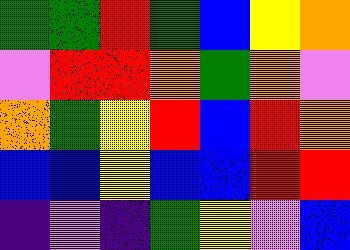[["green", "green", "red", "green", "blue", "yellow", "orange"], ["violet", "red", "red", "orange", "green", "orange", "violet"], ["orange", "green", "yellow", "red", "blue", "red", "orange"], ["blue", "blue", "yellow", "blue", "blue", "red", "red"], ["indigo", "violet", "indigo", "green", "yellow", "violet", "blue"]]